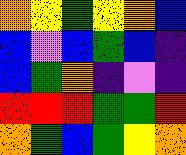[["orange", "yellow", "green", "yellow", "orange", "blue"], ["blue", "violet", "blue", "green", "blue", "indigo"], ["blue", "green", "orange", "indigo", "violet", "indigo"], ["red", "red", "red", "green", "green", "red"], ["orange", "green", "blue", "green", "yellow", "orange"]]